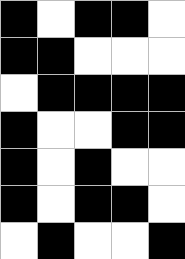[["black", "white", "black", "black", "white"], ["black", "black", "white", "white", "white"], ["white", "black", "black", "black", "black"], ["black", "white", "white", "black", "black"], ["black", "white", "black", "white", "white"], ["black", "white", "black", "black", "white"], ["white", "black", "white", "white", "black"]]